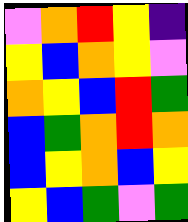[["violet", "orange", "red", "yellow", "indigo"], ["yellow", "blue", "orange", "yellow", "violet"], ["orange", "yellow", "blue", "red", "green"], ["blue", "green", "orange", "red", "orange"], ["blue", "yellow", "orange", "blue", "yellow"], ["yellow", "blue", "green", "violet", "green"]]